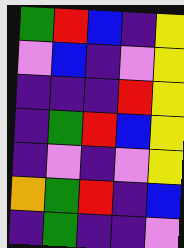[["green", "red", "blue", "indigo", "yellow"], ["violet", "blue", "indigo", "violet", "yellow"], ["indigo", "indigo", "indigo", "red", "yellow"], ["indigo", "green", "red", "blue", "yellow"], ["indigo", "violet", "indigo", "violet", "yellow"], ["orange", "green", "red", "indigo", "blue"], ["indigo", "green", "indigo", "indigo", "violet"]]